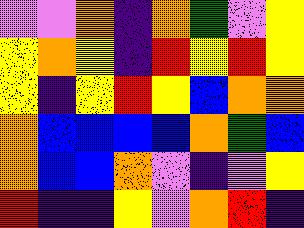[["violet", "violet", "orange", "indigo", "orange", "green", "violet", "yellow"], ["yellow", "orange", "yellow", "indigo", "red", "yellow", "red", "yellow"], ["yellow", "indigo", "yellow", "red", "yellow", "blue", "orange", "orange"], ["orange", "blue", "blue", "blue", "blue", "orange", "green", "blue"], ["orange", "blue", "blue", "orange", "violet", "indigo", "violet", "yellow"], ["red", "indigo", "indigo", "yellow", "violet", "orange", "red", "indigo"]]